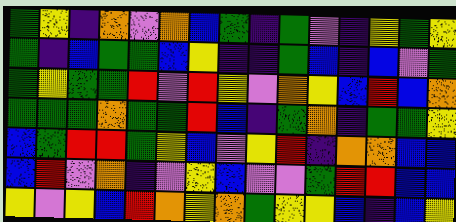[["green", "yellow", "indigo", "orange", "violet", "orange", "blue", "green", "indigo", "green", "violet", "indigo", "yellow", "green", "yellow"], ["green", "indigo", "blue", "green", "green", "blue", "yellow", "indigo", "indigo", "green", "blue", "indigo", "blue", "violet", "green"], ["green", "yellow", "green", "green", "red", "violet", "red", "yellow", "violet", "orange", "yellow", "blue", "red", "blue", "orange"], ["green", "green", "green", "orange", "green", "green", "red", "blue", "indigo", "green", "orange", "indigo", "green", "green", "yellow"], ["blue", "green", "red", "red", "green", "yellow", "blue", "violet", "yellow", "red", "indigo", "orange", "orange", "blue", "blue"], ["blue", "red", "violet", "orange", "indigo", "violet", "yellow", "blue", "violet", "violet", "green", "red", "red", "blue", "blue"], ["yellow", "violet", "yellow", "blue", "red", "orange", "yellow", "orange", "green", "yellow", "yellow", "blue", "indigo", "blue", "yellow"]]